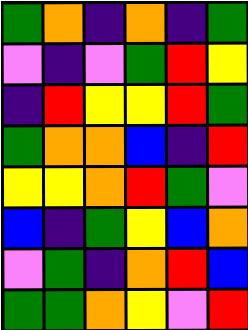[["green", "orange", "indigo", "orange", "indigo", "green"], ["violet", "indigo", "violet", "green", "red", "yellow"], ["indigo", "red", "yellow", "yellow", "red", "green"], ["green", "orange", "orange", "blue", "indigo", "red"], ["yellow", "yellow", "orange", "red", "green", "violet"], ["blue", "indigo", "green", "yellow", "blue", "orange"], ["violet", "green", "indigo", "orange", "red", "blue"], ["green", "green", "orange", "yellow", "violet", "red"]]